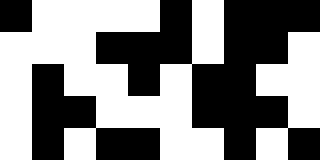[["black", "white", "white", "white", "white", "black", "white", "black", "black", "black"], ["white", "white", "white", "black", "black", "black", "white", "black", "black", "white"], ["white", "black", "white", "white", "black", "white", "black", "black", "white", "white"], ["white", "black", "black", "white", "white", "white", "black", "black", "black", "white"], ["white", "black", "white", "black", "black", "white", "white", "black", "white", "black"]]